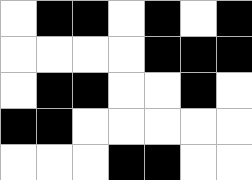[["white", "black", "black", "white", "black", "white", "black"], ["white", "white", "white", "white", "black", "black", "black"], ["white", "black", "black", "white", "white", "black", "white"], ["black", "black", "white", "white", "white", "white", "white"], ["white", "white", "white", "black", "black", "white", "white"]]